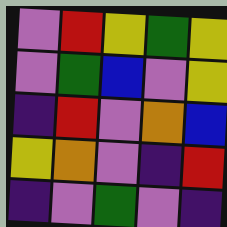[["violet", "red", "yellow", "green", "yellow"], ["violet", "green", "blue", "violet", "yellow"], ["indigo", "red", "violet", "orange", "blue"], ["yellow", "orange", "violet", "indigo", "red"], ["indigo", "violet", "green", "violet", "indigo"]]